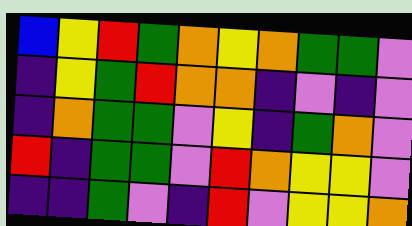[["blue", "yellow", "red", "green", "orange", "yellow", "orange", "green", "green", "violet"], ["indigo", "yellow", "green", "red", "orange", "orange", "indigo", "violet", "indigo", "violet"], ["indigo", "orange", "green", "green", "violet", "yellow", "indigo", "green", "orange", "violet"], ["red", "indigo", "green", "green", "violet", "red", "orange", "yellow", "yellow", "violet"], ["indigo", "indigo", "green", "violet", "indigo", "red", "violet", "yellow", "yellow", "orange"]]